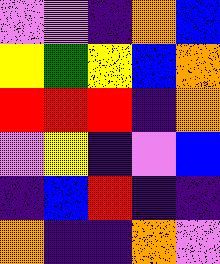[["violet", "violet", "indigo", "orange", "blue"], ["yellow", "green", "yellow", "blue", "orange"], ["red", "red", "red", "indigo", "orange"], ["violet", "yellow", "indigo", "violet", "blue"], ["indigo", "blue", "red", "indigo", "indigo"], ["orange", "indigo", "indigo", "orange", "violet"]]